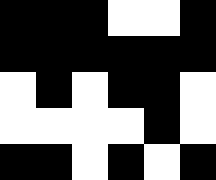[["black", "black", "black", "white", "white", "black"], ["black", "black", "black", "black", "black", "black"], ["white", "black", "white", "black", "black", "white"], ["white", "white", "white", "white", "black", "white"], ["black", "black", "white", "black", "white", "black"]]